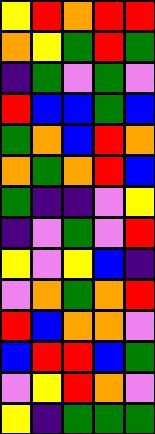[["yellow", "red", "orange", "red", "red"], ["orange", "yellow", "green", "red", "green"], ["indigo", "green", "violet", "green", "violet"], ["red", "blue", "blue", "green", "blue"], ["green", "orange", "blue", "red", "orange"], ["orange", "green", "orange", "red", "blue"], ["green", "indigo", "indigo", "violet", "yellow"], ["indigo", "violet", "green", "violet", "red"], ["yellow", "violet", "yellow", "blue", "indigo"], ["violet", "orange", "green", "orange", "red"], ["red", "blue", "orange", "orange", "violet"], ["blue", "red", "red", "blue", "green"], ["violet", "yellow", "red", "orange", "violet"], ["yellow", "indigo", "green", "green", "green"]]